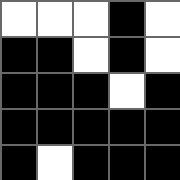[["white", "white", "white", "black", "white"], ["black", "black", "white", "black", "white"], ["black", "black", "black", "white", "black"], ["black", "black", "black", "black", "black"], ["black", "white", "black", "black", "black"]]